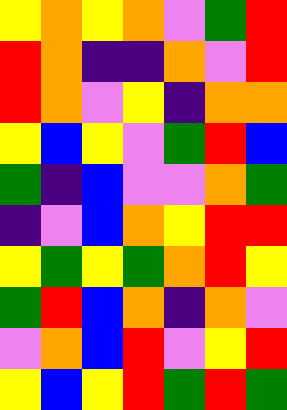[["yellow", "orange", "yellow", "orange", "violet", "green", "red"], ["red", "orange", "indigo", "indigo", "orange", "violet", "red"], ["red", "orange", "violet", "yellow", "indigo", "orange", "orange"], ["yellow", "blue", "yellow", "violet", "green", "red", "blue"], ["green", "indigo", "blue", "violet", "violet", "orange", "green"], ["indigo", "violet", "blue", "orange", "yellow", "red", "red"], ["yellow", "green", "yellow", "green", "orange", "red", "yellow"], ["green", "red", "blue", "orange", "indigo", "orange", "violet"], ["violet", "orange", "blue", "red", "violet", "yellow", "red"], ["yellow", "blue", "yellow", "red", "green", "red", "green"]]